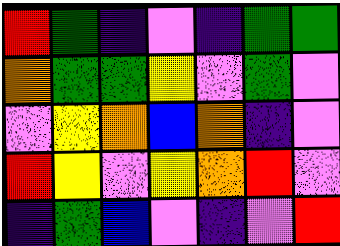[["red", "green", "indigo", "violet", "indigo", "green", "green"], ["orange", "green", "green", "yellow", "violet", "green", "violet"], ["violet", "yellow", "orange", "blue", "orange", "indigo", "violet"], ["red", "yellow", "violet", "yellow", "orange", "red", "violet"], ["indigo", "green", "blue", "violet", "indigo", "violet", "red"]]